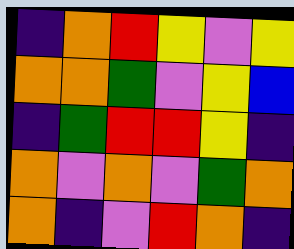[["indigo", "orange", "red", "yellow", "violet", "yellow"], ["orange", "orange", "green", "violet", "yellow", "blue"], ["indigo", "green", "red", "red", "yellow", "indigo"], ["orange", "violet", "orange", "violet", "green", "orange"], ["orange", "indigo", "violet", "red", "orange", "indigo"]]